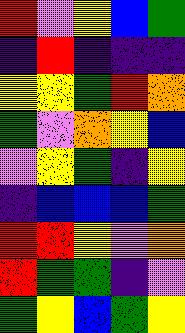[["red", "violet", "yellow", "blue", "green"], ["indigo", "red", "indigo", "indigo", "indigo"], ["yellow", "yellow", "green", "red", "orange"], ["green", "violet", "orange", "yellow", "blue"], ["violet", "yellow", "green", "indigo", "yellow"], ["indigo", "blue", "blue", "blue", "green"], ["red", "red", "yellow", "violet", "orange"], ["red", "green", "green", "indigo", "violet"], ["green", "yellow", "blue", "green", "yellow"]]